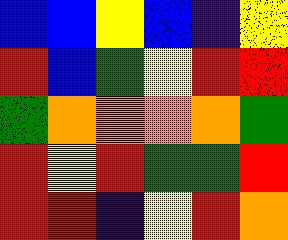[["blue", "blue", "yellow", "blue", "indigo", "yellow"], ["red", "blue", "green", "yellow", "red", "red"], ["green", "orange", "orange", "orange", "orange", "green"], ["red", "yellow", "red", "green", "green", "red"], ["red", "red", "indigo", "yellow", "red", "orange"]]